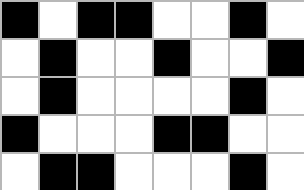[["black", "white", "black", "black", "white", "white", "black", "white"], ["white", "black", "white", "white", "black", "white", "white", "black"], ["white", "black", "white", "white", "white", "white", "black", "white"], ["black", "white", "white", "white", "black", "black", "white", "white"], ["white", "black", "black", "white", "white", "white", "black", "white"]]